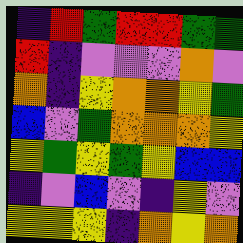[["indigo", "red", "green", "red", "red", "green", "green"], ["red", "indigo", "violet", "violet", "violet", "orange", "violet"], ["orange", "indigo", "yellow", "orange", "orange", "yellow", "green"], ["blue", "violet", "green", "orange", "orange", "orange", "yellow"], ["yellow", "green", "yellow", "green", "yellow", "blue", "blue"], ["indigo", "violet", "blue", "violet", "indigo", "yellow", "violet"], ["yellow", "yellow", "yellow", "indigo", "orange", "yellow", "orange"]]